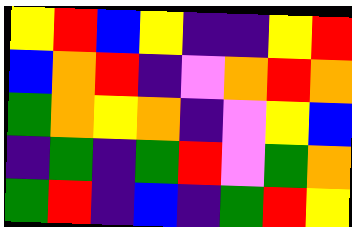[["yellow", "red", "blue", "yellow", "indigo", "indigo", "yellow", "red"], ["blue", "orange", "red", "indigo", "violet", "orange", "red", "orange"], ["green", "orange", "yellow", "orange", "indigo", "violet", "yellow", "blue"], ["indigo", "green", "indigo", "green", "red", "violet", "green", "orange"], ["green", "red", "indigo", "blue", "indigo", "green", "red", "yellow"]]